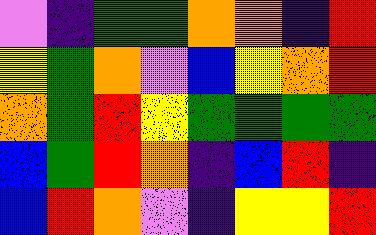[["violet", "indigo", "green", "green", "orange", "orange", "indigo", "red"], ["yellow", "green", "orange", "violet", "blue", "yellow", "orange", "red"], ["orange", "green", "red", "yellow", "green", "green", "green", "green"], ["blue", "green", "red", "orange", "indigo", "blue", "red", "indigo"], ["blue", "red", "orange", "violet", "indigo", "yellow", "yellow", "red"]]